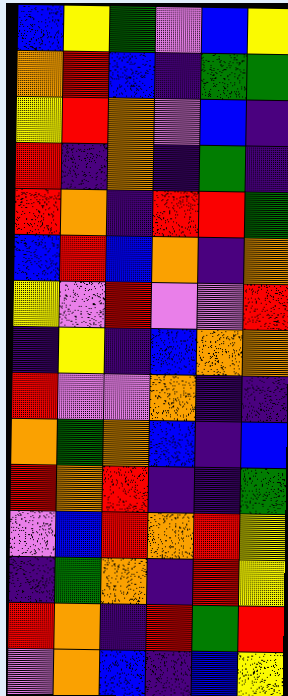[["blue", "yellow", "green", "violet", "blue", "yellow"], ["orange", "red", "blue", "indigo", "green", "green"], ["yellow", "red", "orange", "violet", "blue", "indigo"], ["red", "indigo", "orange", "indigo", "green", "indigo"], ["red", "orange", "indigo", "red", "red", "green"], ["blue", "red", "blue", "orange", "indigo", "orange"], ["yellow", "violet", "red", "violet", "violet", "red"], ["indigo", "yellow", "indigo", "blue", "orange", "orange"], ["red", "violet", "violet", "orange", "indigo", "indigo"], ["orange", "green", "orange", "blue", "indigo", "blue"], ["red", "orange", "red", "indigo", "indigo", "green"], ["violet", "blue", "red", "orange", "red", "yellow"], ["indigo", "green", "orange", "indigo", "red", "yellow"], ["red", "orange", "indigo", "red", "green", "red"], ["violet", "orange", "blue", "indigo", "blue", "yellow"]]